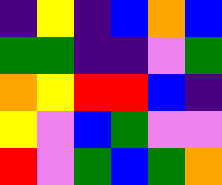[["indigo", "yellow", "indigo", "blue", "orange", "blue"], ["green", "green", "indigo", "indigo", "violet", "green"], ["orange", "yellow", "red", "red", "blue", "indigo"], ["yellow", "violet", "blue", "green", "violet", "violet"], ["red", "violet", "green", "blue", "green", "orange"]]